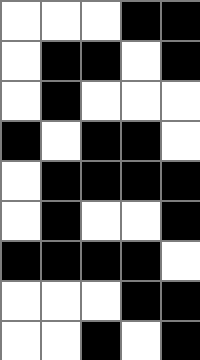[["white", "white", "white", "black", "black"], ["white", "black", "black", "white", "black"], ["white", "black", "white", "white", "white"], ["black", "white", "black", "black", "white"], ["white", "black", "black", "black", "black"], ["white", "black", "white", "white", "black"], ["black", "black", "black", "black", "white"], ["white", "white", "white", "black", "black"], ["white", "white", "black", "white", "black"]]